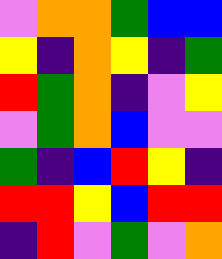[["violet", "orange", "orange", "green", "blue", "blue"], ["yellow", "indigo", "orange", "yellow", "indigo", "green"], ["red", "green", "orange", "indigo", "violet", "yellow"], ["violet", "green", "orange", "blue", "violet", "violet"], ["green", "indigo", "blue", "red", "yellow", "indigo"], ["red", "red", "yellow", "blue", "red", "red"], ["indigo", "red", "violet", "green", "violet", "orange"]]